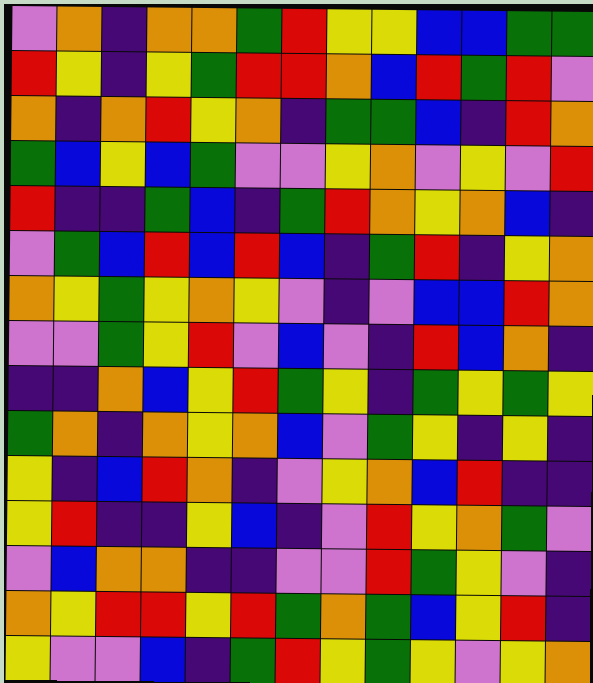[["violet", "orange", "indigo", "orange", "orange", "green", "red", "yellow", "yellow", "blue", "blue", "green", "green"], ["red", "yellow", "indigo", "yellow", "green", "red", "red", "orange", "blue", "red", "green", "red", "violet"], ["orange", "indigo", "orange", "red", "yellow", "orange", "indigo", "green", "green", "blue", "indigo", "red", "orange"], ["green", "blue", "yellow", "blue", "green", "violet", "violet", "yellow", "orange", "violet", "yellow", "violet", "red"], ["red", "indigo", "indigo", "green", "blue", "indigo", "green", "red", "orange", "yellow", "orange", "blue", "indigo"], ["violet", "green", "blue", "red", "blue", "red", "blue", "indigo", "green", "red", "indigo", "yellow", "orange"], ["orange", "yellow", "green", "yellow", "orange", "yellow", "violet", "indigo", "violet", "blue", "blue", "red", "orange"], ["violet", "violet", "green", "yellow", "red", "violet", "blue", "violet", "indigo", "red", "blue", "orange", "indigo"], ["indigo", "indigo", "orange", "blue", "yellow", "red", "green", "yellow", "indigo", "green", "yellow", "green", "yellow"], ["green", "orange", "indigo", "orange", "yellow", "orange", "blue", "violet", "green", "yellow", "indigo", "yellow", "indigo"], ["yellow", "indigo", "blue", "red", "orange", "indigo", "violet", "yellow", "orange", "blue", "red", "indigo", "indigo"], ["yellow", "red", "indigo", "indigo", "yellow", "blue", "indigo", "violet", "red", "yellow", "orange", "green", "violet"], ["violet", "blue", "orange", "orange", "indigo", "indigo", "violet", "violet", "red", "green", "yellow", "violet", "indigo"], ["orange", "yellow", "red", "red", "yellow", "red", "green", "orange", "green", "blue", "yellow", "red", "indigo"], ["yellow", "violet", "violet", "blue", "indigo", "green", "red", "yellow", "green", "yellow", "violet", "yellow", "orange"]]